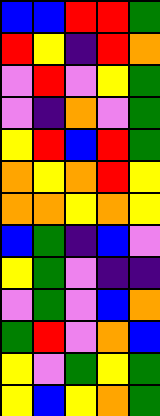[["blue", "blue", "red", "red", "green"], ["red", "yellow", "indigo", "red", "orange"], ["violet", "red", "violet", "yellow", "green"], ["violet", "indigo", "orange", "violet", "green"], ["yellow", "red", "blue", "red", "green"], ["orange", "yellow", "orange", "red", "yellow"], ["orange", "orange", "yellow", "orange", "yellow"], ["blue", "green", "indigo", "blue", "violet"], ["yellow", "green", "violet", "indigo", "indigo"], ["violet", "green", "violet", "blue", "orange"], ["green", "red", "violet", "orange", "blue"], ["yellow", "violet", "green", "yellow", "green"], ["yellow", "blue", "yellow", "orange", "green"]]